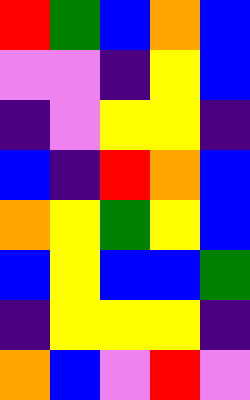[["red", "green", "blue", "orange", "blue"], ["violet", "violet", "indigo", "yellow", "blue"], ["indigo", "violet", "yellow", "yellow", "indigo"], ["blue", "indigo", "red", "orange", "blue"], ["orange", "yellow", "green", "yellow", "blue"], ["blue", "yellow", "blue", "blue", "green"], ["indigo", "yellow", "yellow", "yellow", "indigo"], ["orange", "blue", "violet", "red", "violet"]]